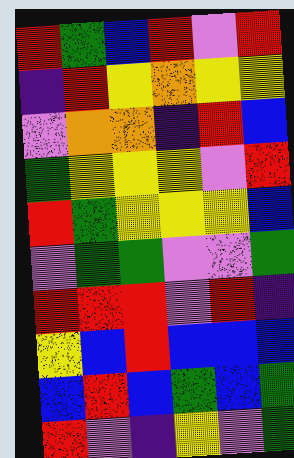[["red", "green", "blue", "red", "violet", "red"], ["indigo", "red", "yellow", "orange", "yellow", "yellow"], ["violet", "orange", "orange", "indigo", "red", "blue"], ["green", "yellow", "yellow", "yellow", "violet", "red"], ["red", "green", "yellow", "yellow", "yellow", "blue"], ["violet", "green", "green", "violet", "violet", "green"], ["red", "red", "red", "violet", "red", "indigo"], ["yellow", "blue", "red", "blue", "blue", "blue"], ["blue", "red", "blue", "green", "blue", "green"], ["red", "violet", "indigo", "yellow", "violet", "green"]]